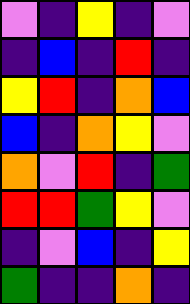[["violet", "indigo", "yellow", "indigo", "violet"], ["indigo", "blue", "indigo", "red", "indigo"], ["yellow", "red", "indigo", "orange", "blue"], ["blue", "indigo", "orange", "yellow", "violet"], ["orange", "violet", "red", "indigo", "green"], ["red", "red", "green", "yellow", "violet"], ["indigo", "violet", "blue", "indigo", "yellow"], ["green", "indigo", "indigo", "orange", "indigo"]]